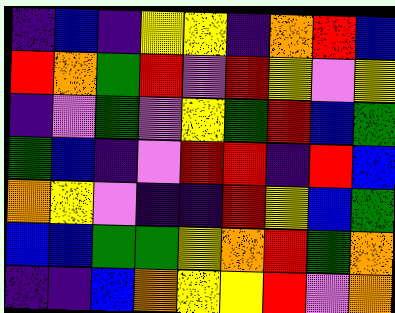[["indigo", "blue", "indigo", "yellow", "yellow", "indigo", "orange", "red", "blue"], ["red", "orange", "green", "red", "violet", "red", "yellow", "violet", "yellow"], ["indigo", "violet", "green", "violet", "yellow", "green", "red", "blue", "green"], ["green", "blue", "indigo", "violet", "red", "red", "indigo", "red", "blue"], ["orange", "yellow", "violet", "indigo", "indigo", "red", "yellow", "blue", "green"], ["blue", "blue", "green", "green", "yellow", "orange", "red", "green", "orange"], ["indigo", "indigo", "blue", "orange", "yellow", "yellow", "red", "violet", "orange"]]